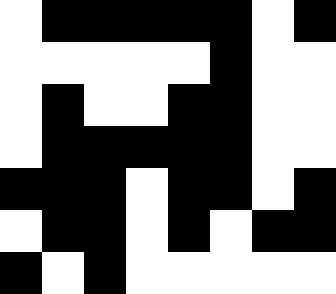[["white", "black", "black", "black", "black", "black", "white", "black"], ["white", "white", "white", "white", "white", "black", "white", "white"], ["white", "black", "white", "white", "black", "black", "white", "white"], ["white", "black", "black", "black", "black", "black", "white", "white"], ["black", "black", "black", "white", "black", "black", "white", "black"], ["white", "black", "black", "white", "black", "white", "black", "black"], ["black", "white", "black", "white", "white", "white", "white", "white"]]